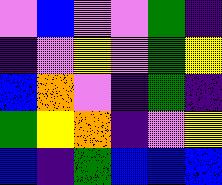[["violet", "blue", "violet", "violet", "green", "indigo"], ["indigo", "violet", "yellow", "violet", "green", "yellow"], ["blue", "orange", "violet", "indigo", "green", "indigo"], ["green", "yellow", "orange", "indigo", "violet", "yellow"], ["blue", "indigo", "green", "blue", "blue", "blue"]]